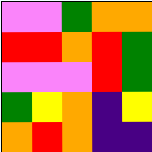[["violet", "violet", "green", "orange", "orange"], ["red", "red", "orange", "red", "green"], ["violet", "violet", "violet", "red", "green"], ["green", "yellow", "orange", "indigo", "yellow"], ["orange", "red", "orange", "indigo", "indigo"]]